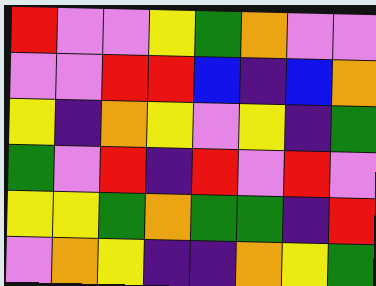[["red", "violet", "violet", "yellow", "green", "orange", "violet", "violet"], ["violet", "violet", "red", "red", "blue", "indigo", "blue", "orange"], ["yellow", "indigo", "orange", "yellow", "violet", "yellow", "indigo", "green"], ["green", "violet", "red", "indigo", "red", "violet", "red", "violet"], ["yellow", "yellow", "green", "orange", "green", "green", "indigo", "red"], ["violet", "orange", "yellow", "indigo", "indigo", "orange", "yellow", "green"]]